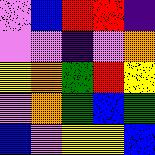[["violet", "blue", "red", "red", "indigo"], ["violet", "violet", "indigo", "violet", "orange"], ["yellow", "orange", "green", "red", "yellow"], ["violet", "orange", "green", "blue", "green"], ["blue", "violet", "yellow", "yellow", "blue"]]